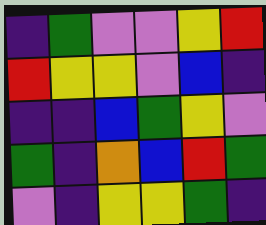[["indigo", "green", "violet", "violet", "yellow", "red"], ["red", "yellow", "yellow", "violet", "blue", "indigo"], ["indigo", "indigo", "blue", "green", "yellow", "violet"], ["green", "indigo", "orange", "blue", "red", "green"], ["violet", "indigo", "yellow", "yellow", "green", "indigo"]]